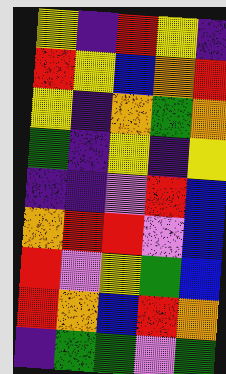[["yellow", "indigo", "red", "yellow", "indigo"], ["red", "yellow", "blue", "orange", "red"], ["yellow", "indigo", "orange", "green", "orange"], ["green", "indigo", "yellow", "indigo", "yellow"], ["indigo", "indigo", "violet", "red", "blue"], ["orange", "red", "red", "violet", "blue"], ["red", "violet", "yellow", "green", "blue"], ["red", "orange", "blue", "red", "orange"], ["indigo", "green", "green", "violet", "green"]]